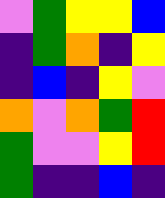[["violet", "green", "yellow", "yellow", "blue"], ["indigo", "green", "orange", "indigo", "yellow"], ["indigo", "blue", "indigo", "yellow", "violet"], ["orange", "violet", "orange", "green", "red"], ["green", "violet", "violet", "yellow", "red"], ["green", "indigo", "indigo", "blue", "indigo"]]